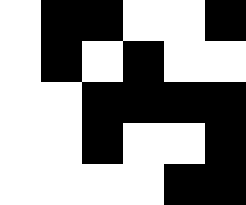[["white", "black", "black", "white", "white", "black"], ["white", "black", "white", "black", "white", "white"], ["white", "white", "black", "black", "black", "black"], ["white", "white", "black", "white", "white", "black"], ["white", "white", "white", "white", "black", "black"]]